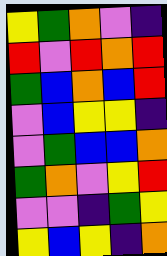[["yellow", "green", "orange", "violet", "indigo"], ["red", "violet", "red", "orange", "red"], ["green", "blue", "orange", "blue", "red"], ["violet", "blue", "yellow", "yellow", "indigo"], ["violet", "green", "blue", "blue", "orange"], ["green", "orange", "violet", "yellow", "red"], ["violet", "violet", "indigo", "green", "yellow"], ["yellow", "blue", "yellow", "indigo", "orange"]]